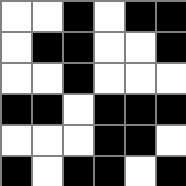[["white", "white", "black", "white", "black", "black"], ["white", "black", "black", "white", "white", "black"], ["white", "white", "black", "white", "white", "white"], ["black", "black", "white", "black", "black", "black"], ["white", "white", "white", "black", "black", "white"], ["black", "white", "black", "black", "white", "black"]]